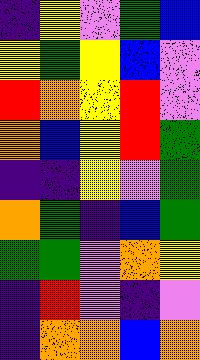[["indigo", "yellow", "violet", "green", "blue"], ["yellow", "green", "yellow", "blue", "violet"], ["red", "orange", "yellow", "red", "violet"], ["orange", "blue", "yellow", "red", "green"], ["indigo", "indigo", "yellow", "violet", "green"], ["orange", "green", "indigo", "blue", "green"], ["green", "green", "violet", "orange", "yellow"], ["indigo", "red", "violet", "indigo", "violet"], ["indigo", "orange", "orange", "blue", "orange"]]